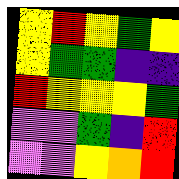[["yellow", "red", "yellow", "green", "yellow"], ["yellow", "green", "green", "indigo", "indigo"], ["red", "yellow", "yellow", "yellow", "green"], ["violet", "violet", "green", "indigo", "red"], ["violet", "violet", "yellow", "orange", "red"]]